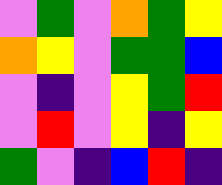[["violet", "green", "violet", "orange", "green", "yellow"], ["orange", "yellow", "violet", "green", "green", "blue"], ["violet", "indigo", "violet", "yellow", "green", "red"], ["violet", "red", "violet", "yellow", "indigo", "yellow"], ["green", "violet", "indigo", "blue", "red", "indigo"]]